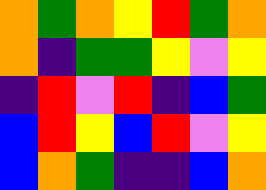[["orange", "green", "orange", "yellow", "red", "green", "orange"], ["orange", "indigo", "green", "green", "yellow", "violet", "yellow"], ["indigo", "red", "violet", "red", "indigo", "blue", "green"], ["blue", "red", "yellow", "blue", "red", "violet", "yellow"], ["blue", "orange", "green", "indigo", "indigo", "blue", "orange"]]